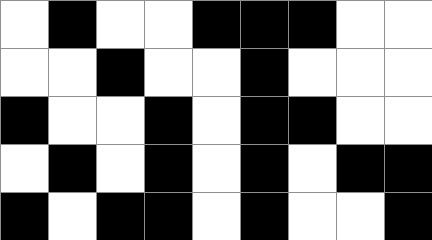[["white", "black", "white", "white", "black", "black", "black", "white", "white"], ["white", "white", "black", "white", "white", "black", "white", "white", "white"], ["black", "white", "white", "black", "white", "black", "black", "white", "white"], ["white", "black", "white", "black", "white", "black", "white", "black", "black"], ["black", "white", "black", "black", "white", "black", "white", "white", "black"]]